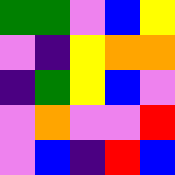[["green", "green", "violet", "blue", "yellow"], ["violet", "indigo", "yellow", "orange", "orange"], ["indigo", "green", "yellow", "blue", "violet"], ["violet", "orange", "violet", "violet", "red"], ["violet", "blue", "indigo", "red", "blue"]]